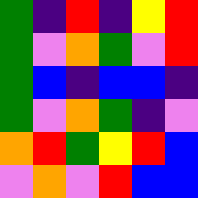[["green", "indigo", "red", "indigo", "yellow", "red"], ["green", "violet", "orange", "green", "violet", "red"], ["green", "blue", "indigo", "blue", "blue", "indigo"], ["green", "violet", "orange", "green", "indigo", "violet"], ["orange", "red", "green", "yellow", "red", "blue"], ["violet", "orange", "violet", "red", "blue", "blue"]]